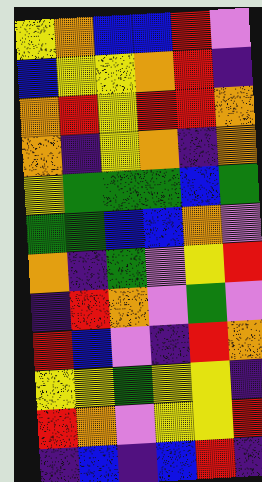[["yellow", "orange", "blue", "blue", "red", "violet"], ["blue", "yellow", "yellow", "orange", "red", "indigo"], ["orange", "red", "yellow", "red", "red", "orange"], ["orange", "indigo", "yellow", "orange", "indigo", "orange"], ["yellow", "green", "green", "green", "blue", "green"], ["green", "green", "blue", "blue", "orange", "violet"], ["orange", "indigo", "green", "violet", "yellow", "red"], ["indigo", "red", "orange", "violet", "green", "violet"], ["red", "blue", "violet", "indigo", "red", "orange"], ["yellow", "yellow", "green", "yellow", "yellow", "indigo"], ["red", "orange", "violet", "yellow", "yellow", "red"], ["indigo", "blue", "indigo", "blue", "red", "indigo"]]